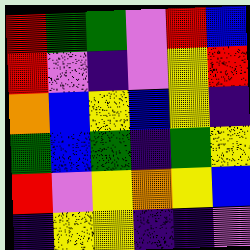[["red", "green", "green", "violet", "red", "blue"], ["red", "violet", "indigo", "violet", "yellow", "red"], ["orange", "blue", "yellow", "blue", "yellow", "indigo"], ["green", "blue", "green", "indigo", "green", "yellow"], ["red", "violet", "yellow", "orange", "yellow", "blue"], ["indigo", "yellow", "yellow", "indigo", "indigo", "violet"]]